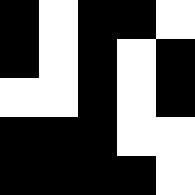[["black", "white", "black", "black", "white"], ["black", "white", "black", "white", "black"], ["white", "white", "black", "white", "black"], ["black", "black", "black", "white", "white"], ["black", "black", "black", "black", "white"]]